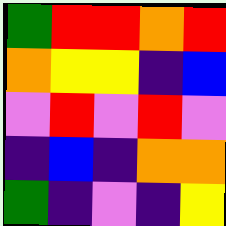[["green", "red", "red", "orange", "red"], ["orange", "yellow", "yellow", "indigo", "blue"], ["violet", "red", "violet", "red", "violet"], ["indigo", "blue", "indigo", "orange", "orange"], ["green", "indigo", "violet", "indigo", "yellow"]]